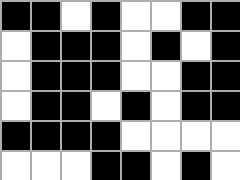[["black", "black", "white", "black", "white", "white", "black", "black"], ["white", "black", "black", "black", "white", "black", "white", "black"], ["white", "black", "black", "black", "white", "white", "black", "black"], ["white", "black", "black", "white", "black", "white", "black", "black"], ["black", "black", "black", "black", "white", "white", "white", "white"], ["white", "white", "white", "black", "black", "white", "black", "white"]]